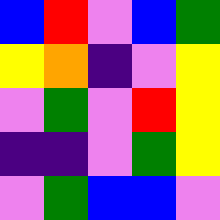[["blue", "red", "violet", "blue", "green"], ["yellow", "orange", "indigo", "violet", "yellow"], ["violet", "green", "violet", "red", "yellow"], ["indigo", "indigo", "violet", "green", "yellow"], ["violet", "green", "blue", "blue", "violet"]]